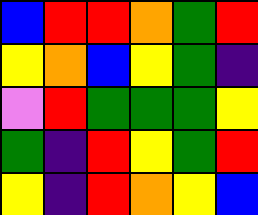[["blue", "red", "red", "orange", "green", "red"], ["yellow", "orange", "blue", "yellow", "green", "indigo"], ["violet", "red", "green", "green", "green", "yellow"], ["green", "indigo", "red", "yellow", "green", "red"], ["yellow", "indigo", "red", "orange", "yellow", "blue"]]